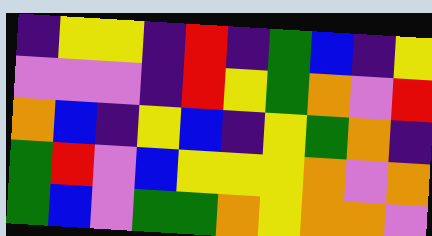[["indigo", "yellow", "yellow", "indigo", "red", "indigo", "green", "blue", "indigo", "yellow"], ["violet", "violet", "violet", "indigo", "red", "yellow", "green", "orange", "violet", "red"], ["orange", "blue", "indigo", "yellow", "blue", "indigo", "yellow", "green", "orange", "indigo"], ["green", "red", "violet", "blue", "yellow", "yellow", "yellow", "orange", "violet", "orange"], ["green", "blue", "violet", "green", "green", "orange", "yellow", "orange", "orange", "violet"]]